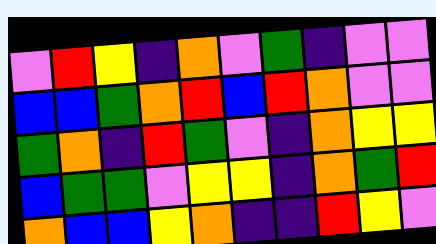[["violet", "red", "yellow", "indigo", "orange", "violet", "green", "indigo", "violet", "violet"], ["blue", "blue", "green", "orange", "red", "blue", "red", "orange", "violet", "violet"], ["green", "orange", "indigo", "red", "green", "violet", "indigo", "orange", "yellow", "yellow"], ["blue", "green", "green", "violet", "yellow", "yellow", "indigo", "orange", "green", "red"], ["orange", "blue", "blue", "yellow", "orange", "indigo", "indigo", "red", "yellow", "violet"]]